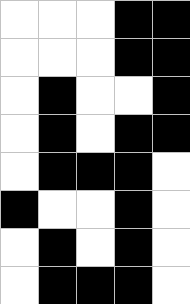[["white", "white", "white", "black", "black"], ["white", "white", "white", "black", "black"], ["white", "black", "white", "white", "black"], ["white", "black", "white", "black", "black"], ["white", "black", "black", "black", "white"], ["black", "white", "white", "black", "white"], ["white", "black", "white", "black", "white"], ["white", "black", "black", "black", "white"]]